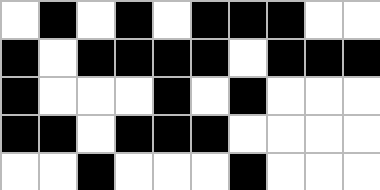[["white", "black", "white", "black", "white", "black", "black", "black", "white", "white"], ["black", "white", "black", "black", "black", "black", "white", "black", "black", "black"], ["black", "white", "white", "white", "black", "white", "black", "white", "white", "white"], ["black", "black", "white", "black", "black", "black", "white", "white", "white", "white"], ["white", "white", "black", "white", "white", "white", "black", "white", "white", "white"]]